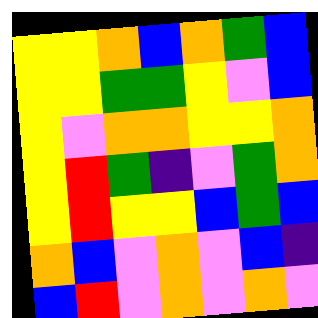[["yellow", "yellow", "orange", "blue", "orange", "green", "blue"], ["yellow", "yellow", "green", "green", "yellow", "violet", "blue"], ["yellow", "violet", "orange", "orange", "yellow", "yellow", "orange"], ["yellow", "red", "green", "indigo", "violet", "green", "orange"], ["yellow", "red", "yellow", "yellow", "blue", "green", "blue"], ["orange", "blue", "violet", "orange", "violet", "blue", "indigo"], ["blue", "red", "violet", "orange", "violet", "orange", "violet"]]